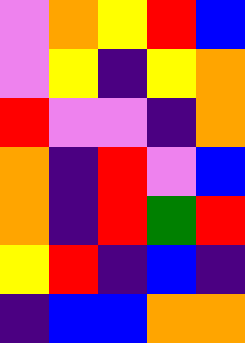[["violet", "orange", "yellow", "red", "blue"], ["violet", "yellow", "indigo", "yellow", "orange"], ["red", "violet", "violet", "indigo", "orange"], ["orange", "indigo", "red", "violet", "blue"], ["orange", "indigo", "red", "green", "red"], ["yellow", "red", "indigo", "blue", "indigo"], ["indigo", "blue", "blue", "orange", "orange"]]